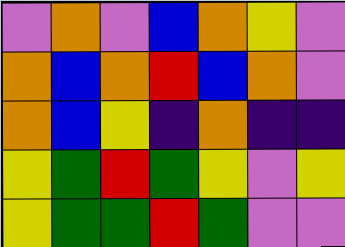[["violet", "orange", "violet", "blue", "orange", "yellow", "violet"], ["orange", "blue", "orange", "red", "blue", "orange", "violet"], ["orange", "blue", "yellow", "indigo", "orange", "indigo", "indigo"], ["yellow", "green", "red", "green", "yellow", "violet", "yellow"], ["yellow", "green", "green", "red", "green", "violet", "violet"]]